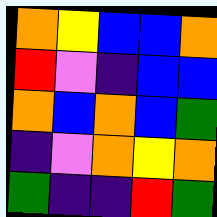[["orange", "yellow", "blue", "blue", "orange"], ["red", "violet", "indigo", "blue", "blue"], ["orange", "blue", "orange", "blue", "green"], ["indigo", "violet", "orange", "yellow", "orange"], ["green", "indigo", "indigo", "red", "green"]]